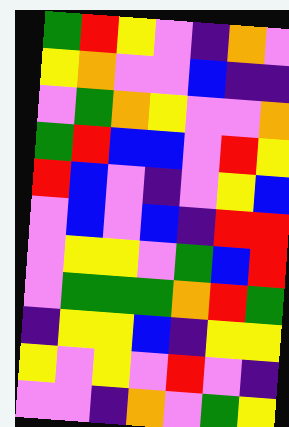[["green", "red", "yellow", "violet", "indigo", "orange", "violet"], ["yellow", "orange", "violet", "violet", "blue", "indigo", "indigo"], ["violet", "green", "orange", "yellow", "violet", "violet", "orange"], ["green", "red", "blue", "blue", "violet", "red", "yellow"], ["red", "blue", "violet", "indigo", "violet", "yellow", "blue"], ["violet", "blue", "violet", "blue", "indigo", "red", "red"], ["violet", "yellow", "yellow", "violet", "green", "blue", "red"], ["violet", "green", "green", "green", "orange", "red", "green"], ["indigo", "yellow", "yellow", "blue", "indigo", "yellow", "yellow"], ["yellow", "violet", "yellow", "violet", "red", "violet", "indigo"], ["violet", "violet", "indigo", "orange", "violet", "green", "yellow"]]